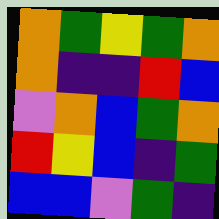[["orange", "green", "yellow", "green", "orange"], ["orange", "indigo", "indigo", "red", "blue"], ["violet", "orange", "blue", "green", "orange"], ["red", "yellow", "blue", "indigo", "green"], ["blue", "blue", "violet", "green", "indigo"]]